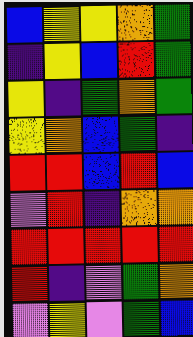[["blue", "yellow", "yellow", "orange", "green"], ["indigo", "yellow", "blue", "red", "green"], ["yellow", "indigo", "green", "orange", "green"], ["yellow", "orange", "blue", "green", "indigo"], ["red", "red", "blue", "red", "blue"], ["violet", "red", "indigo", "orange", "orange"], ["red", "red", "red", "red", "red"], ["red", "indigo", "violet", "green", "orange"], ["violet", "yellow", "violet", "green", "blue"]]